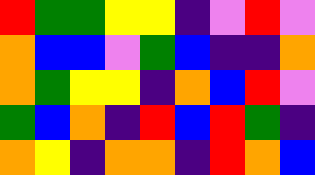[["red", "green", "green", "yellow", "yellow", "indigo", "violet", "red", "violet"], ["orange", "blue", "blue", "violet", "green", "blue", "indigo", "indigo", "orange"], ["orange", "green", "yellow", "yellow", "indigo", "orange", "blue", "red", "violet"], ["green", "blue", "orange", "indigo", "red", "blue", "red", "green", "indigo"], ["orange", "yellow", "indigo", "orange", "orange", "indigo", "red", "orange", "blue"]]